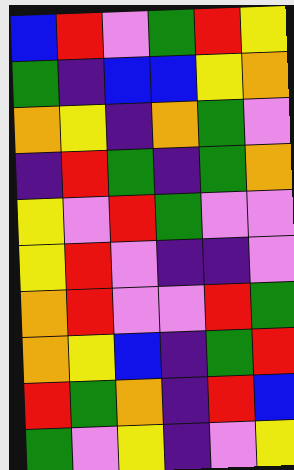[["blue", "red", "violet", "green", "red", "yellow"], ["green", "indigo", "blue", "blue", "yellow", "orange"], ["orange", "yellow", "indigo", "orange", "green", "violet"], ["indigo", "red", "green", "indigo", "green", "orange"], ["yellow", "violet", "red", "green", "violet", "violet"], ["yellow", "red", "violet", "indigo", "indigo", "violet"], ["orange", "red", "violet", "violet", "red", "green"], ["orange", "yellow", "blue", "indigo", "green", "red"], ["red", "green", "orange", "indigo", "red", "blue"], ["green", "violet", "yellow", "indigo", "violet", "yellow"]]